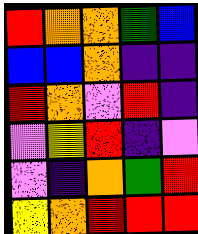[["red", "orange", "orange", "green", "blue"], ["blue", "blue", "orange", "indigo", "indigo"], ["red", "orange", "violet", "red", "indigo"], ["violet", "yellow", "red", "indigo", "violet"], ["violet", "indigo", "orange", "green", "red"], ["yellow", "orange", "red", "red", "red"]]